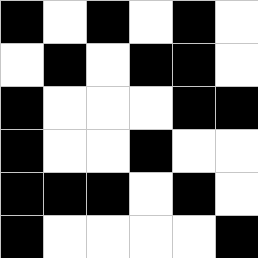[["black", "white", "black", "white", "black", "white"], ["white", "black", "white", "black", "black", "white"], ["black", "white", "white", "white", "black", "black"], ["black", "white", "white", "black", "white", "white"], ["black", "black", "black", "white", "black", "white"], ["black", "white", "white", "white", "white", "black"]]